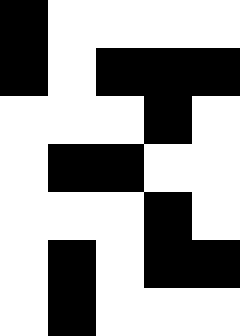[["black", "white", "white", "white", "white"], ["black", "white", "black", "black", "black"], ["white", "white", "white", "black", "white"], ["white", "black", "black", "white", "white"], ["white", "white", "white", "black", "white"], ["white", "black", "white", "black", "black"], ["white", "black", "white", "white", "white"]]